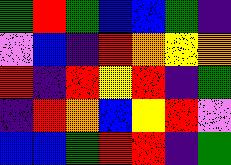[["green", "red", "green", "blue", "blue", "green", "indigo"], ["violet", "blue", "indigo", "red", "orange", "yellow", "orange"], ["red", "indigo", "red", "yellow", "red", "indigo", "green"], ["indigo", "red", "orange", "blue", "yellow", "red", "violet"], ["blue", "blue", "green", "red", "red", "indigo", "green"]]